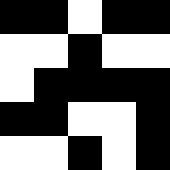[["black", "black", "white", "black", "black"], ["white", "white", "black", "white", "white"], ["white", "black", "black", "black", "black"], ["black", "black", "white", "white", "black"], ["white", "white", "black", "white", "black"]]